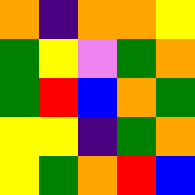[["orange", "indigo", "orange", "orange", "yellow"], ["green", "yellow", "violet", "green", "orange"], ["green", "red", "blue", "orange", "green"], ["yellow", "yellow", "indigo", "green", "orange"], ["yellow", "green", "orange", "red", "blue"]]